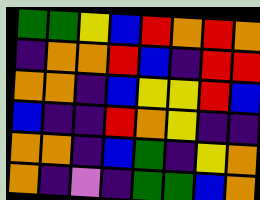[["green", "green", "yellow", "blue", "red", "orange", "red", "orange"], ["indigo", "orange", "orange", "red", "blue", "indigo", "red", "red"], ["orange", "orange", "indigo", "blue", "yellow", "yellow", "red", "blue"], ["blue", "indigo", "indigo", "red", "orange", "yellow", "indigo", "indigo"], ["orange", "orange", "indigo", "blue", "green", "indigo", "yellow", "orange"], ["orange", "indigo", "violet", "indigo", "green", "green", "blue", "orange"]]